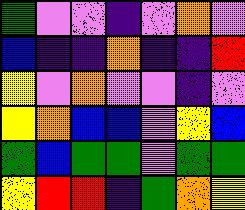[["green", "violet", "violet", "indigo", "violet", "orange", "violet"], ["blue", "indigo", "indigo", "orange", "indigo", "indigo", "red"], ["yellow", "violet", "orange", "violet", "violet", "indigo", "violet"], ["yellow", "orange", "blue", "blue", "violet", "yellow", "blue"], ["green", "blue", "green", "green", "violet", "green", "green"], ["yellow", "red", "red", "indigo", "green", "orange", "yellow"]]